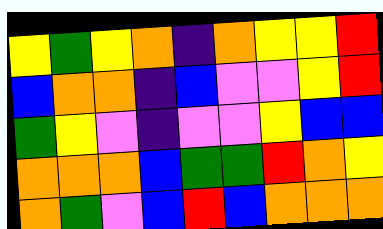[["yellow", "green", "yellow", "orange", "indigo", "orange", "yellow", "yellow", "red"], ["blue", "orange", "orange", "indigo", "blue", "violet", "violet", "yellow", "red"], ["green", "yellow", "violet", "indigo", "violet", "violet", "yellow", "blue", "blue"], ["orange", "orange", "orange", "blue", "green", "green", "red", "orange", "yellow"], ["orange", "green", "violet", "blue", "red", "blue", "orange", "orange", "orange"]]